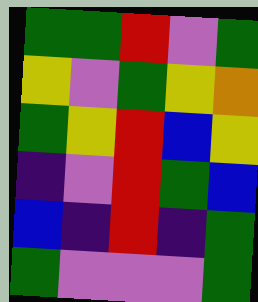[["green", "green", "red", "violet", "green"], ["yellow", "violet", "green", "yellow", "orange"], ["green", "yellow", "red", "blue", "yellow"], ["indigo", "violet", "red", "green", "blue"], ["blue", "indigo", "red", "indigo", "green"], ["green", "violet", "violet", "violet", "green"]]